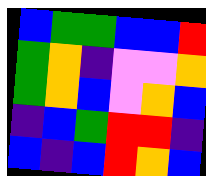[["blue", "green", "green", "blue", "blue", "red"], ["green", "orange", "indigo", "violet", "violet", "orange"], ["green", "orange", "blue", "violet", "orange", "blue"], ["indigo", "blue", "green", "red", "red", "indigo"], ["blue", "indigo", "blue", "red", "orange", "blue"]]